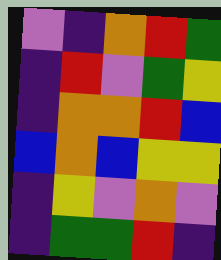[["violet", "indigo", "orange", "red", "green"], ["indigo", "red", "violet", "green", "yellow"], ["indigo", "orange", "orange", "red", "blue"], ["blue", "orange", "blue", "yellow", "yellow"], ["indigo", "yellow", "violet", "orange", "violet"], ["indigo", "green", "green", "red", "indigo"]]